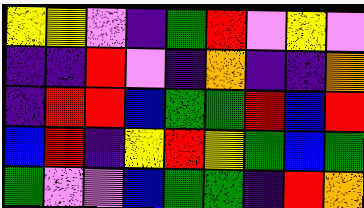[["yellow", "yellow", "violet", "indigo", "green", "red", "violet", "yellow", "violet"], ["indigo", "indigo", "red", "violet", "indigo", "orange", "indigo", "indigo", "orange"], ["indigo", "red", "red", "blue", "green", "green", "red", "blue", "red"], ["blue", "red", "indigo", "yellow", "red", "yellow", "green", "blue", "green"], ["green", "violet", "violet", "blue", "green", "green", "indigo", "red", "orange"]]